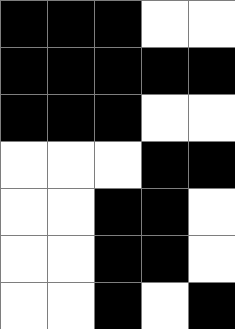[["black", "black", "black", "white", "white"], ["black", "black", "black", "black", "black"], ["black", "black", "black", "white", "white"], ["white", "white", "white", "black", "black"], ["white", "white", "black", "black", "white"], ["white", "white", "black", "black", "white"], ["white", "white", "black", "white", "black"]]